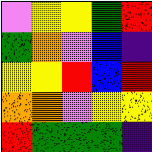[["violet", "yellow", "yellow", "green", "red"], ["green", "orange", "violet", "blue", "indigo"], ["yellow", "yellow", "red", "blue", "red"], ["orange", "orange", "violet", "yellow", "yellow"], ["red", "green", "green", "green", "indigo"]]